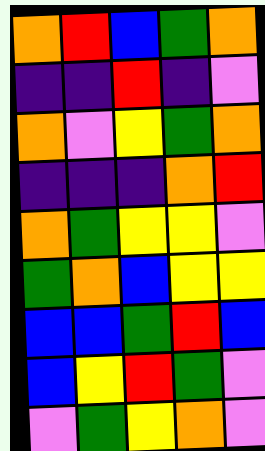[["orange", "red", "blue", "green", "orange"], ["indigo", "indigo", "red", "indigo", "violet"], ["orange", "violet", "yellow", "green", "orange"], ["indigo", "indigo", "indigo", "orange", "red"], ["orange", "green", "yellow", "yellow", "violet"], ["green", "orange", "blue", "yellow", "yellow"], ["blue", "blue", "green", "red", "blue"], ["blue", "yellow", "red", "green", "violet"], ["violet", "green", "yellow", "orange", "violet"]]